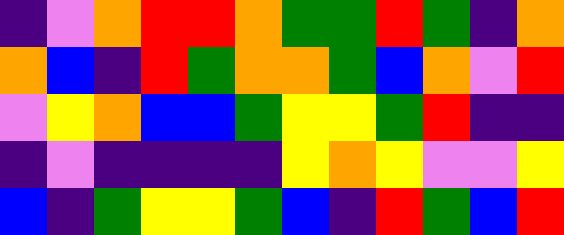[["indigo", "violet", "orange", "red", "red", "orange", "green", "green", "red", "green", "indigo", "orange"], ["orange", "blue", "indigo", "red", "green", "orange", "orange", "green", "blue", "orange", "violet", "red"], ["violet", "yellow", "orange", "blue", "blue", "green", "yellow", "yellow", "green", "red", "indigo", "indigo"], ["indigo", "violet", "indigo", "indigo", "indigo", "indigo", "yellow", "orange", "yellow", "violet", "violet", "yellow"], ["blue", "indigo", "green", "yellow", "yellow", "green", "blue", "indigo", "red", "green", "blue", "red"]]